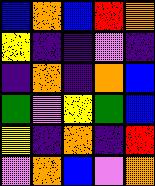[["blue", "orange", "blue", "red", "orange"], ["yellow", "indigo", "indigo", "violet", "indigo"], ["indigo", "orange", "indigo", "orange", "blue"], ["green", "violet", "yellow", "green", "blue"], ["yellow", "indigo", "orange", "indigo", "red"], ["violet", "orange", "blue", "violet", "orange"]]